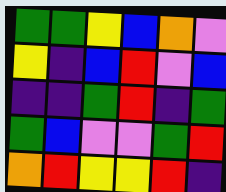[["green", "green", "yellow", "blue", "orange", "violet"], ["yellow", "indigo", "blue", "red", "violet", "blue"], ["indigo", "indigo", "green", "red", "indigo", "green"], ["green", "blue", "violet", "violet", "green", "red"], ["orange", "red", "yellow", "yellow", "red", "indigo"]]